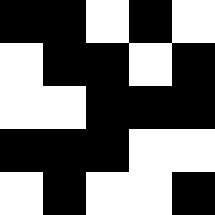[["black", "black", "white", "black", "white"], ["white", "black", "black", "white", "black"], ["white", "white", "black", "black", "black"], ["black", "black", "black", "white", "white"], ["white", "black", "white", "white", "black"]]